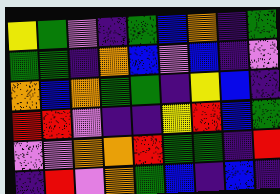[["yellow", "green", "violet", "indigo", "green", "blue", "orange", "indigo", "green"], ["green", "green", "indigo", "orange", "blue", "violet", "blue", "indigo", "violet"], ["orange", "blue", "orange", "green", "green", "indigo", "yellow", "blue", "indigo"], ["red", "red", "violet", "indigo", "indigo", "yellow", "red", "blue", "green"], ["violet", "violet", "orange", "orange", "red", "green", "green", "indigo", "red"], ["indigo", "red", "violet", "orange", "green", "blue", "indigo", "blue", "indigo"]]